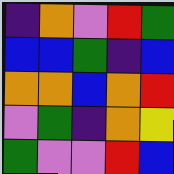[["indigo", "orange", "violet", "red", "green"], ["blue", "blue", "green", "indigo", "blue"], ["orange", "orange", "blue", "orange", "red"], ["violet", "green", "indigo", "orange", "yellow"], ["green", "violet", "violet", "red", "blue"]]